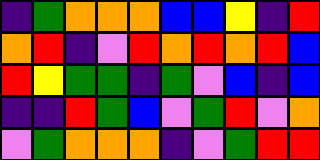[["indigo", "green", "orange", "orange", "orange", "blue", "blue", "yellow", "indigo", "red"], ["orange", "red", "indigo", "violet", "red", "orange", "red", "orange", "red", "blue"], ["red", "yellow", "green", "green", "indigo", "green", "violet", "blue", "indigo", "blue"], ["indigo", "indigo", "red", "green", "blue", "violet", "green", "red", "violet", "orange"], ["violet", "green", "orange", "orange", "orange", "indigo", "violet", "green", "red", "red"]]